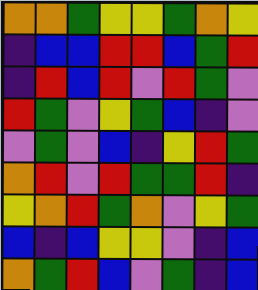[["orange", "orange", "green", "yellow", "yellow", "green", "orange", "yellow"], ["indigo", "blue", "blue", "red", "red", "blue", "green", "red"], ["indigo", "red", "blue", "red", "violet", "red", "green", "violet"], ["red", "green", "violet", "yellow", "green", "blue", "indigo", "violet"], ["violet", "green", "violet", "blue", "indigo", "yellow", "red", "green"], ["orange", "red", "violet", "red", "green", "green", "red", "indigo"], ["yellow", "orange", "red", "green", "orange", "violet", "yellow", "green"], ["blue", "indigo", "blue", "yellow", "yellow", "violet", "indigo", "blue"], ["orange", "green", "red", "blue", "violet", "green", "indigo", "blue"]]